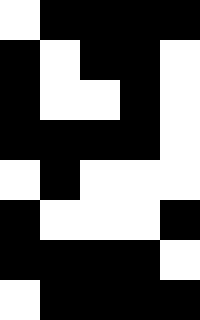[["white", "black", "black", "black", "black"], ["black", "white", "black", "black", "white"], ["black", "white", "white", "black", "white"], ["black", "black", "black", "black", "white"], ["white", "black", "white", "white", "white"], ["black", "white", "white", "white", "black"], ["black", "black", "black", "black", "white"], ["white", "black", "black", "black", "black"]]